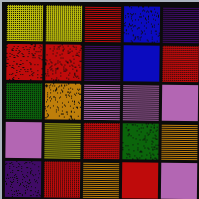[["yellow", "yellow", "red", "blue", "indigo"], ["red", "red", "indigo", "blue", "red"], ["green", "orange", "violet", "violet", "violet"], ["violet", "yellow", "red", "green", "orange"], ["indigo", "red", "orange", "red", "violet"]]